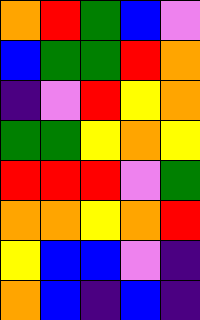[["orange", "red", "green", "blue", "violet"], ["blue", "green", "green", "red", "orange"], ["indigo", "violet", "red", "yellow", "orange"], ["green", "green", "yellow", "orange", "yellow"], ["red", "red", "red", "violet", "green"], ["orange", "orange", "yellow", "orange", "red"], ["yellow", "blue", "blue", "violet", "indigo"], ["orange", "blue", "indigo", "blue", "indigo"]]